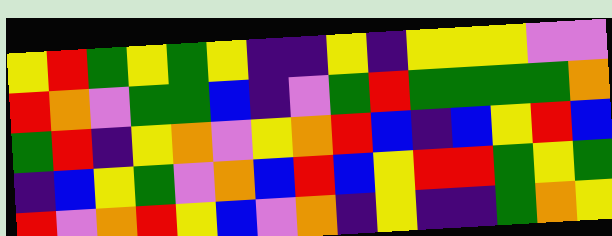[["yellow", "red", "green", "yellow", "green", "yellow", "indigo", "indigo", "yellow", "indigo", "yellow", "yellow", "yellow", "violet", "violet"], ["red", "orange", "violet", "green", "green", "blue", "indigo", "violet", "green", "red", "green", "green", "green", "green", "orange"], ["green", "red", "indigo", "yellow", "orange", "violet", "yellow", "orange", "red", "blue", "indigo", "blue", "yellow", "red", "blue"], ["indigo", "blue", "yellow", "green", "violet", "orange", "blue", "red", "blue", "yellow", "red", "red", "green", "yellow", "green"], ["red", "violet", "orange", "red", "yellow", "blue", "violet", "orange", "indigo", "yellow", "indigo", "indigo", "green", "orange", "yellow"]]